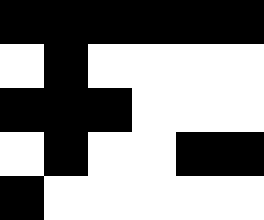[["black", "black", "black", "black", "black", "black"], ["white", "black", "white", "white", "white", "white"], ["black", "black", "black", "white", "white", "white"], ["white", "black", "white", "white", "black", "black"], ["black", "white", "white", "white", "white", "white"]]